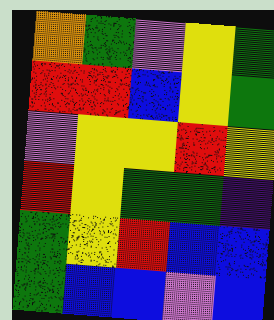[["orange", "green", "violet", "yellow", "green"], ["red", "red", "blue", "yellow", "green"], ["violet", "yellow", "yellow", "red", "yellow"], ["red", "yellow", "green", "green", "indigo"], ["green", "yellow", "red", "blue", "blue"], ["green", "blue", "blue", "violet", "blue"]]